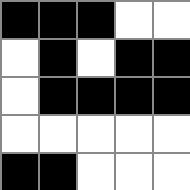[["black", "black", "black", "white", "white"], ["white", "black", "white", "black", "black"], ["white", "black", "black", "black", "black"], ["white", "white", "white", "white", "white"], ["black", "black", "white", "white", "white"]]